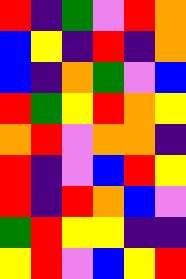[["red", "indigo", "green", "violet", "red", "orange"], ["blue", "yellow", "indigo", "red", "indigo", "orange"], ["blue", "indigo", "orange", "green", "violet", "blue"], ["red", "green", "yellow", "red", "orange", "yellow"], ["orange", "red", "violet", "orange", "orange", "indigo"], ["red", "indigo", "violet", "blue", "red", "yellow"], ["red", "indigo", "red", "orange", "blue", "violet"], ["green", "red", "yellow", "yellow", "indigo", "indigo"], ["yellow", "red", "violet", "blue", "yellow", "red"]]